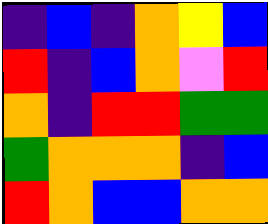[["indigo", "blue", "indigo", "orange", "yellow", "blue"], ["red", "indigo", "blue", "orange", "violet", "red"], ["orange", "indigo", "red", "red", "green", "green"], ["green", "orange", "orange", "orange", "indigo", "blue"], ["red", "orange", "blue", "blue", "orange", "orange"]]